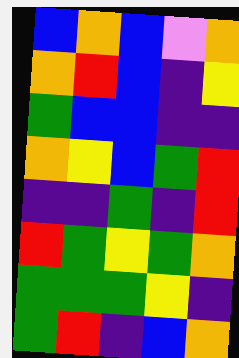[["blue", "orange", "blue", "violet", "orange"], ["orange", "red", "blue", "indigo", "yellow"], ["green", "blue", "blue", "indigo", "indigo"], ["orange", "yellow", "blue", "green", "red"], ["indigo", "indigo", "green", "indigo", "red"], ["red", "green", "yellow", "green", "orange"], ["green", "green", "green", "yellow", "indigo"], ["green", "red", "indigo", "blue", "orange"]]